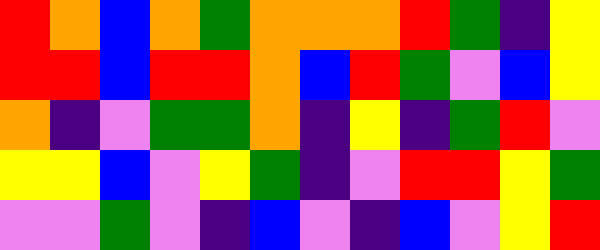[["red", "orange", "blue", "orange", "green", "orange", "orange", "orange", "red", "green", "indigo", "yellow"], ["red", "red", "blue", "red", "red", "orange", "blue", "red", "green", "violet", "blue", "yellow"], ["orange", "indigo", "violet", "green", "green", "orange", "indigo", "yellow", "indigo", "green", "red", "violet"], ["yellow", "yellow", "blue", "violet", "yellow", "green", "indigo", "violet", "red", "red", "yellow", "green"], ["violet", "violet", "green", "violet", "indigo", "blue", "violet", "indigo", "blue", "violet", "yellow", "red"]]